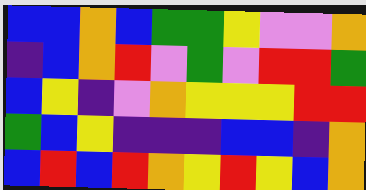[["blue", "blue", "orange", "blue", "green", "green", "yellow", "violet", "violet", "orange"], ["indigo", "blue", "orange", "red", "violet", "green", "violet", "red", "red", "green"], ["blue", "yellow", "indigo", "violet", "orange", "yellow", "yellow", "yellow", "red", "red"], ["green", "blue", "yellow", "indigo", "indigo", "indigo", "blue", "blue", "indigo", "orange"], ["blue", "red", "blue", "red", "orange", "yellow", "red", "yellow", "blue", "orange"]]